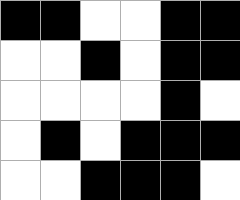[["black", "black", "white", "white", "black", "black"], ["white", "white", "black", "white", "black", "black"], ["white", "white", "white", "white", "black", "white"], ["white", "black", "white", "black", "black", "black"], ["white", "white", "black", "black", "black", "white"]]